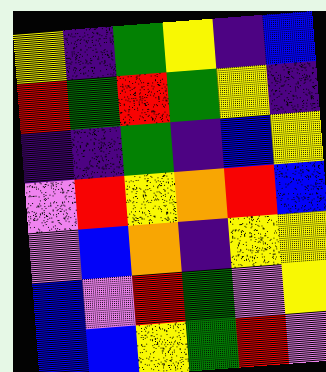[["yellow", "indigo", "green", "yellow", "indigo", "blue"], ["red", "green", "red", "green", "yellow", "indigo"], ["indigo", "indigo", "green", "indigo", "blue", "yellow"], ["violet", "red", "yellow", "orange", "red", "blue"], ["violet", "blue", "orange", "indigo", "yellow", "yellow"], ["blue", "violet", "red", "green", "violet", "yellow"], ["blue", "blue", "yellow", "green", "red", "violet"]]